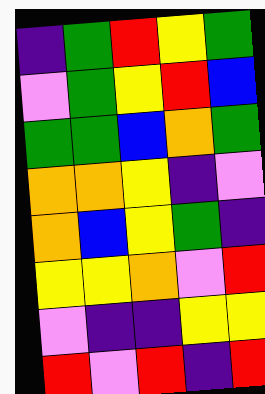[["indigo", "green", "red", "yellow", "green"], ["violet", "green", "yellow", "red", "blue"], ["green", "green", "blue", "orange", "green"], ["orange", "orange", "yellow", "indigo", "violet"], ["orange", "blue", "yellow", "green", "indigo"], ["yellow", "yellow", "orange", "violet", "red"], ["violet", "indigo", "indigo", "yellow", "yellow"], ["red", "violet", "red", "indigo", "red"]]